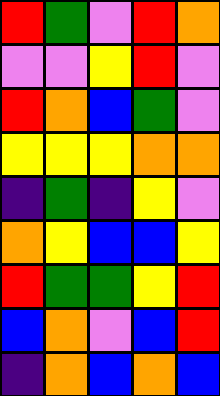[["red", "green", "violet", "red", "orange"], ["violet", "violet", "yellow", "red", "violet"], ["red", "orange", "blue", "green", "violet"], ["yellow", "yellow", "yellow", "orange", "orange"], ["indigo", "green", "indigo", "yellow", "violet"], ["orange", "yellow", "blue", "blue", "yellow"], ["red", "green", "green", "yellow", "red"], ["blue", "orange", "violet", "blue", "red"], ["indigo", "orange", "blue", "orange", "blue"]]